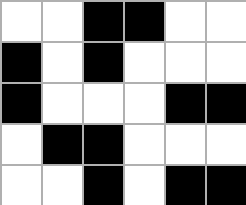[["white", "white", "black", "black", "white", "white"], ["black", "white", "black", "white", "white", "white"], ["black", "white", "white", "white", "black", "black"], ["white", "black", "black", "white", "white", "white"], ["white", "white", "black", "white", "black", "black"]]